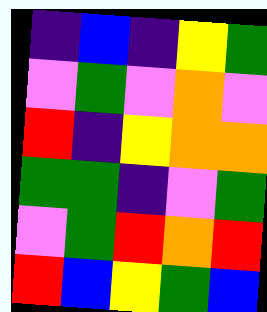[["indigo", "blue", "indigo", "yellow", "green"], ["violet", "green", "violet", "orange", "violet"], ["red", "indigo", "yellow", "orange", "orange"], ["green", "green", "indigo", "violet", "green"], ["violet", "green", "red", "orange", "red"], ["red", "blue", "yellow", "green", "blue"]]